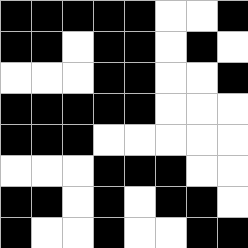[["black", "black", "black", "black", "black", "white", "white", "black"], ["black", "black", "white", "black", "black", "white", "black", "white"], ["white", "white", "white", "black", "black", "white", "white", "black"], ["black", "black", "black", "black", "black", "white", "white", "white"], ["black", "black", "black", "white", "white", "white", "white", "white"], ["white", "white", "white", "black", "black", "black", "white", "white"], ["black", "black", "white", "black", "white", "black", "black", "white"], ["black", "white", "white", "black", "white", "white", "black", "black"]]